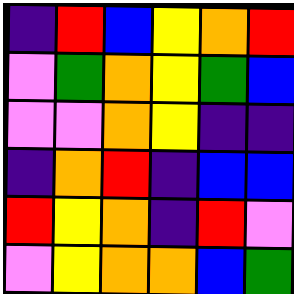[["indigo", "red", "blue", "yellow", "orange", "red"], ["violet", "green", "orange", "yellow", "green", "blue"], ["violet", "violet", "orange", "yellow", "indigo", "indigo"], ["indigo", "orange", "red", "indigo", "blue", "blue"], ["red", "yellow", "orange", "indigo", "red", "violet"], ["violet", "yellow", "orange", "orange", "blue", "green"]]